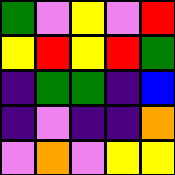[["green", "violet", "yellow", "violet", "red"], ["yellow", "red", "yellow", "red", "green"], ["indigo", "green", "green", "indigo", "blue"], ["indigo", "violet", "indigo", "indigo", "orange"], ["violet", "orange", "violet", "yellow", "yellow"]]